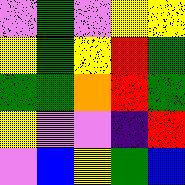[["violet", "green", "violet", "yellow", "yellow"], ["yellow", "green", "yellow", "red", "green"], ["green", "green", "orange", "red", "green"], ["yellow", "violet", "violet", "indigo", "red"], ["violet", "blue", "yellow", "green", "blue"]]